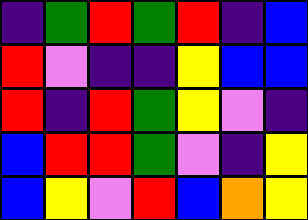[["indigo", "green", "red", "green", "red", "indigo", "blue"], ["red", "violet", "indigo", "indigo", "yellow", "blue", "blue"], ["red", "indigo", "red", "green", "yellow", "violet", "indigo"], ["blue", "red", "red", "green", "violet", "indigo", "yellow"], ["blue", "yellow", "violet", "red", "blue", "orange", "yellow"]]